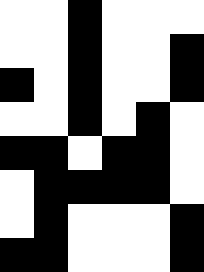[["white", "white", "black", "white", "white", "white"], ["white", "white", "black", "white", "white", "black"], ["black", "white", "black", "white", "white", "black"], ["white", "white", "black", "white", "black", "white"], ["black", "black", "white", "black", "black", "white"], ["white", "black", "black", "black", "black", "white"], ["white", "black", "white", "white", "white", "black"], ["black", "black", "white", "white", "white", "black"]]